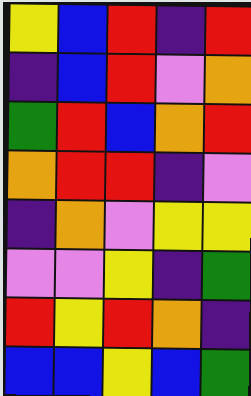[["yellow", "blue", "red", "indigo", "red"], ["indigo", "blue", "red", "violet", "orange"], ["green", "red", "blue", "orange", "red"], ["orange", "red", "red", "indigo", "violet"], ["indigo", "orange", "violet", "yellow", "yellow"], ["violet", "violet", "yellow", "indigo", "green"], ["red", "yellow", "red", "orange", "indigo"], ["blue", "blue", "yellow", "blue", "green"]]